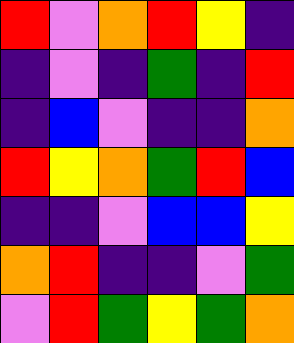[["red", "violet", "orange", "red", "yellow", "indigo"], ["indigo", "violet", "indigo", "green", "indigo", "red"], ["indigo", "blue", "violet", "indigo", "indigo", "orange"], ["red", "yellow", "orange", "green", "red", "blue"], ["indigo", "indigo", "violet", "blue", "blue", "yellow"], ["orange", "red", "indigo", "indigo", "violet", "green"], ["violet", "red", "green", "yellow", "green", "orange"]]